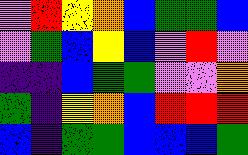[["violet", "red", "yellow", "orange", "blue", "green", "green", "blue"], ["violet", "green", "blue", "yellow", "blue", "violet", "red", "violet"], ["indigo", "indigo", "blue", "green", "green", "violet", "violet", "orange"], ["green", "indigo", "yellow", "orange", "blue", "red", "red", "red"], ["blue", "indigo", "green", "green", "blue", "blue", "blue", "green"]]